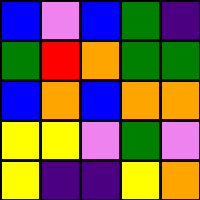[["blue", "violet", "blue", "green", "indigo"], ["green", "red", "orange", "green", "green"], ["blue", "orange", "blue", "orange", "orange"], ["yellow", "yellow", "violet", "green", "violet"], ["yellow", "indigo", "indigo", "yellow", "orange"]]